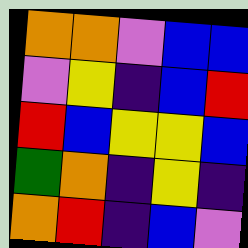[["orange", "orange", "violet", "blue", "blue"], ["violet", "yellow", "indigo", "blue", "red"], ["red", "blue", "yellow", "yellow", "blue"], ["green", "orange", "indigo", "yellow", "indigo"], ["orange", "red", "indigo", "blue", "violet"]]